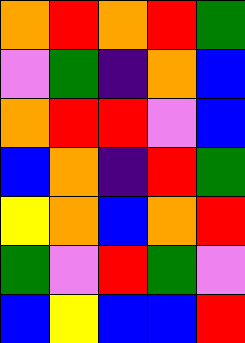[["orange", "red", "orange", "red", "green"], ["violet", "green", "indigo", "orange", "blue"], ["orange", "red", "red", "violet", "blue"], ["blue", "orange", "indigo", "red", "green"], ["yellow", "orange", "blue", "orange", "red"], ["green", "violet", "red", "green", "violet"], ["blue", "yellow", "blue", "blue", "red"]]